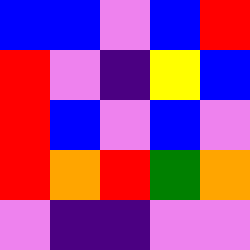[["blue", "blue", "violet", "blue", "red"], ["red", "violet", "indigo", "yellow", "blue"], ["red", "blue", "violet", "blue", "violet"], ["red", "orange", "red", "green", "orange"], ["violet", "indigo", "indigo", "violet", "violet"]]